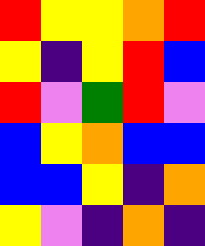[["red", "yellow", "yellow", "orange", "red"], ["yellow", "indigo", "yellow", "red", "blue"], ["red", "violet", "green", "red", "violet"], ["blue", "yellow", "orange", "blue", "blue"], ["blue", "blue", "yellow", "indigo", "orange"], ["yellow", "violet", "indigo", "orange", "indigo"]]